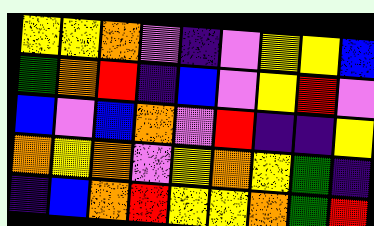[["yellow", "yellow", "orange", "violet", "indigo", "violet", "yellow", "yellow", "blue"], ["green", "orange", "red", "indigo", "blue", "violet", "yellow", "red", "violet"], ["blue", "violet", "blue", "orange", "violet", "red", "indigo", "indigo", "yellow"], ["orange", "yellow", "orange", "violet", "yellow", "orange", "yellow", "green", "indigo"], ["indigo", "blue", "orange", "red", "yellow", "yellow", "orange", "green", "red"]]